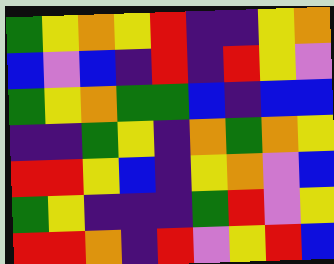[["green", "yellow", "orange", "yellow", "red", "indigo", "indigo", "yellow", "orange"], ["blue", "violet", "blue", "indigo", "red", "indigo", "red", "yellow", "violet"], ["green", "yellow", "orange", "green", "green", "blue", "indigo", "blue", "blue"], ["indigo", "indigo", "green", "yellow", "indigo", "orange", "green", "orange", "yellow"], ["red", "red", "yellow", "blue", "indigo", "yellow", "orange", "violet", "blue"], ["green", "yellow", "indigo", "indigo", "indigo", "green", "red", "violet", "yellow"], ["red", "red", "orange", "indigo", "red", "violet", "yellow", "red", "blue"]]